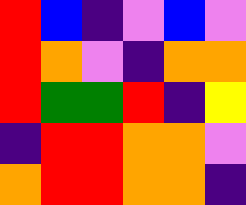[["red", "blue", "indigo", "violet", "blue", "violet"], ["red", "orange", "violet", "indigo", "orange", "orange"], ["red", "green", "green", "red", "indigo", "yellow"], ["indigo", "red", "red", "orange", "orange", "violet"], ["orange", "red", "red", "orange", "orange", "indigo"]]